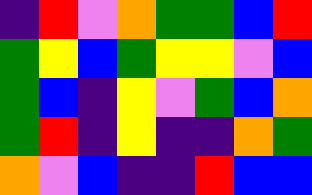[["indigo", "red", "violet", "orange", "green", "green", "blue", "red"], ["green", "yellow", "blue", "green", "yellow", "yellow", "violet", "blue"], ["green", "blue", "indigo", "yellow", "violet", "green", "blue", "orange"], ["green", "red", "indigo", "yellow", "indigo", "indigo", "orange", "green"], ["orange", "violet", "blue", "indigo", "indigo", "red", "blue", "blue"]]